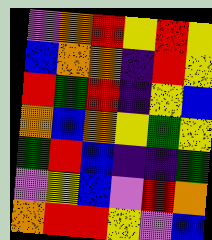[["violet", "orange", "red", "yellow", "red", "yellow"], ["blue", "orange", "orange", "indigo", "red", "yellow"], ["red", "green", "red", "indigo", "yellow", "blue"], ["orange", "blue", "orange", "yellow", "green", "yellow"], ["green", "red", "blue", "indigo", "indigo", "green"], ["violet", "yellow", "blue", "violet", "red", "orange"], ["orange", "red", "red", "yellow", "violet", "blue"]]